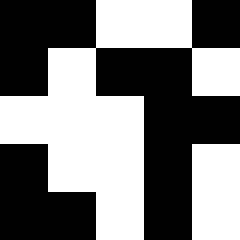[["black", "black", "white", "white", "black"], ["black", "white", "black", "black", "white"], ["white", "white", "white", "black", "black"], ["black", "white", "white", "black", "white"], ["black", "black", "white", "black", "white"]]